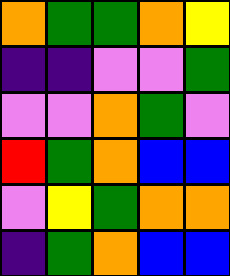[["orange", "green", "green", "orange", "yellow"], ["indigo", "indigo", "violet", "violet", "green"], ["violet", "violet", "orange", "green", "violet"], ["red", "green", "orange", "blue", "blue"], ["violet", "yellow", "green", "orange", "orange"], ["indigo", "green", "orange", "blue", "blue"]]